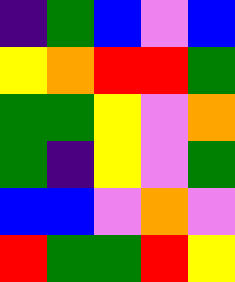[["indigo", "green", "blue", "violet", "blue"], ["yellow", "orange", "red", "red", "green"], ["green", "green", "yellow", "violet", "orange"], ["green", "indigo", "yellow", "violet", "green"], ["blue", "blue", "violet", "orange", "violet"], ["red", "green", "green", "red", "yellow"]]